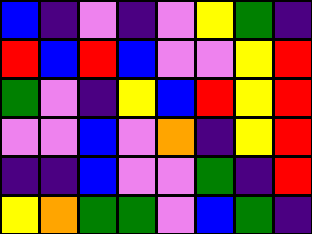[["blue", "indigo", "violet", "indigo", "violet", "yellow", "green", "indigo"], ["red", "blue", "red", "blue", "violet", "violet", "yellow", "red"], ["green", "violet", "indigo", "yellow", "blue", "red", "yellow", "red"], ["violet", "violet", "blue", "violet", "orange", "indigo", "yellow", "red"], ["indigo", "indigo", "blue", "violet", "violet", "green", "indigo", "red"], ["yellow", "orange", "green", "green", "violet", "blue", "green", "indigo"]]